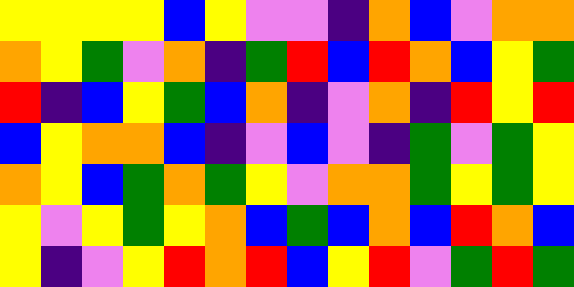[["yellow", "yellow", "yellow", "yellow", "blue", "yellow", "violet", "violet", "indigo", "orange", "blue", "violet", "orange", "orange"], ["orange", "yellow", "green", "violet", "orange", "indigo", "green", "red", "blue", "red", "orange", "blue", "yellow", "green"], ["red", "indigo", "blue", "yellow", "green", "blue", "orange", "indigo", "violet", "orange", "indigo", "red", "yellow", "red"], ["blue", "yellow", "orange", "orange", "blue", "indigo", "violet", "blue", "violet", "indigo", "green", "violet", "green", "yellow"], ["orange", "yellow", "blue", "green", "orange", "green", "yellow", "violet", "orange", "orange", "green", "yellow", "green", "yellow"], ["yellow", "violet", "yellow", "green", "yellow", "orange", "blue", "green", "blue", "orange", "blue", "red", "orange", "blue"], ["yellow", "indigo", "violet", "yellow", "red", "orange", "red", "blue", "yellow", "red", "violet", "green", "red", "green"]]